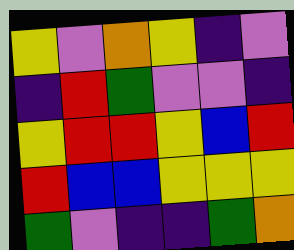[["yellow", "violet", "orange", "yellow", "indigo", "violet"], ["indigo", "red", "green", "violet", "violet", "indigo"], ["yellow", "red", "red", "yellow", "blue", "red"], ["red", "blue", "blue", "yellow", "yellow", "yellow"], ["green", "violet", "indigo", "indigo", "green", "orange"]]